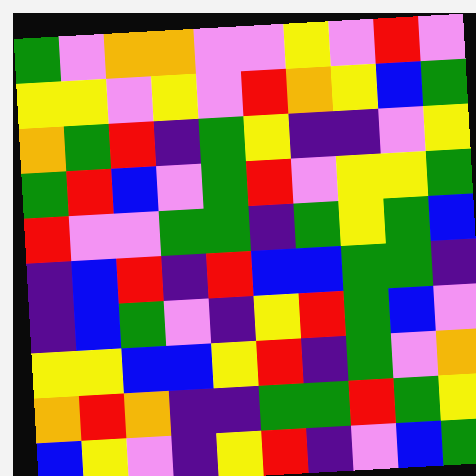[["green", "violet", "orange", "orange", "violet", "violet", "yellow", "violet", "red", "violet"], ["yellow", "yellow", "violet", "yellow", "violet", "red", "orange", "yellow", "blue", "green"], ["orange", "green", "red", "indigo", "green", "yellow", "indigo", "indigo", "violet", "yellow"], ["green", "red", "blue", "violet", "green", "red", "violet", "yellow", "yellow", "green"], ["red", "violet", "violet", "green", "green", "indigo", "green", "yellow", "green", "blue"], ["indigo", "blue", "red", "indigo", "red", "blue", "blue", "green", "green", "indigo"], ["indigo", "blue", "green", "violet", "indigo", "yellow", "red", "green", "blue", "violet"], ["yellow", "yellow", "blue", "blue", "yellow", "red", "indigo", "green", "violet", "orange"], ["orange", "red", "orange", "indigo", "indigo", "green", "green", "red", "green", "yellow"], ["blue", "yellow", "violet", "indigo", "yellow", "red", "indigo", "violet", "blue", "green"]]